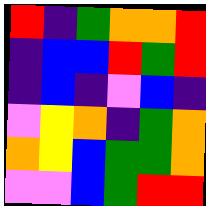[["red", "indigo", "green", "orange", "orange", "red"], ["indigo", "blue", "blue", "red", "green", "red"], ["indigo", "blue", "indigo", "violet", "blue", "indigo"], ["violet", "yellow", "orange", "indigo", "green", "orange"], ["orange", "yellow", "blue", "green", "green", "orange"], ["violet", "violet", "blue", "green", "red", "red"]]